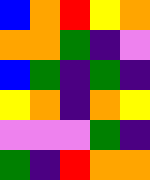[["blue", "orange", "red", "yellow", "orange"], ["orange", "orange", "green", "indigo", "violet"], ["blue", "green", "indigo", "green", "indigo"], ["yellow", "orange", "indigo", "orange", "yellow"], ["violet", "violet", "violet", "green", "indigo"], ["green", "indigo", "red", "orange", "orange"]]